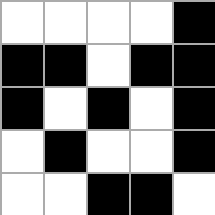[["white", "white", "white", "white", "black"], ["black", "black", "white", "black", "black"], ["black", "white", "black", "white", "black"], ["white", "black", "white", "white", "black"], ["white", "white", "black", "black", "white"]]